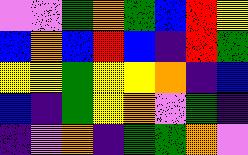[["violet", "violet", "green", "orange", "green", "blue", "red", "yellow"], ["blue", "orange", "blue", "red", "blue", "indigo", "red", "green"], ["yellow", "yellow", "green", "yellow", "yellow", "orange", "indigo", "blue"], ["blue", "indigo", "green", "yellow", "orange", "violet", "green", "indigo"], ["indigo", "violet", "orange", "indigo", "green", "green", "orange", "violet"]]